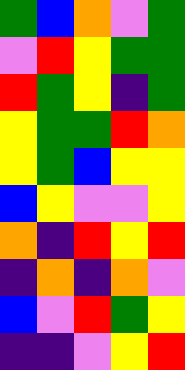[["green", "blue", "orange", "violet", "green"], ["violet", "red", "yellow", "green", "green"], ["red", "green", "yellow", "indigo", "green"], ["yellow", "green", "green", "red", "orange"], ["yellow", "green", "blue", "yellow", "yellow"], ["blue", "yellow", "violet", "violet", "yellow"], ["orange", "indigo", "red", "yellow", "red"], ["indigo", "orange", "indigo", "orange", "violet"], ["blue", "violet", "red", "green", "yellow"], ["indigo", "indigo", "violet", "yellow", "red"]]